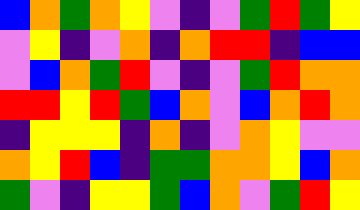[["blue", "orange", "green", "orange", "yellow", "violet", "indigo", "violet", "green", "red", "green", "yellow"], ["violet", "yellow", "indigo", "violet", "orange", "indigo", "orange", "red", "red", "indigo", "blue", "blue"], ["violet", "blue", "orange", "green", "red", "violet", "indigo", "violet", "green", "red", "orange", "orange"], ["red", "red", "yellow", "red", "green", "blue", "orange", "violet", "blue", "orange", "red", "orange"], ["indigo", "yellow", "yellow", "yellow", "indigo", "orange", "indigo", "violet", "orange", "yellow", "violet", "violet"], ["orange", "yellow", "red", "blue", "indigo", "green", "green", "orange", "orange", "yellow", "blue", "orange"], ["green", "violet", "indigo", "yellow", "yellow", "green", "blue", "orange", "violet", "green", "red", "yellow"]]